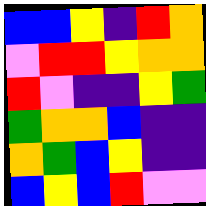[["blue", "blue", "yellow", "indigo", "red", "orange"], ["violet", "red", "red", "yellow", "orange", "orange"], ["red", "violet", "indigo", "indigo", "yellow", "green"], ["green", "orange", "orange", "blue", "indigo", "indigo"], ["orange", "green", "blue", "yellow", "indigo", "indigo"], ["blue", "yellow", "blue", "red", "violet", "violet"]]